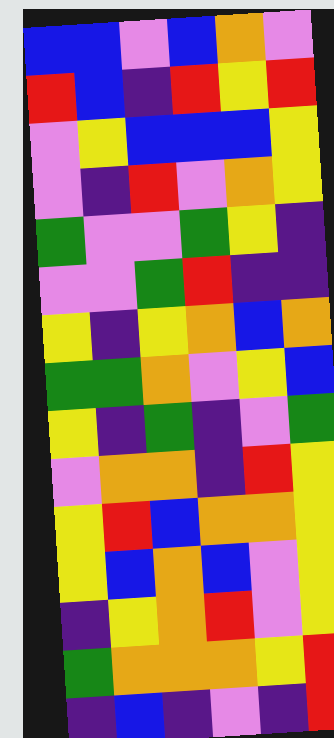[["blue", "blue", "violet", "blue", "orange", "violet"], ["red", "blue", "indigo", "red", "yellow", "red"], ["violet", "yellow", "blue", "blue", "blue", "yellow"], ["violet", "indigo", "red", "violet", "orange", "yellow"], ["green", "violet", "violet", "green", "yellow", "indigo"], ["violet", "violet", "green", "red", "indigo", "indigo"], ["yellow", "indigo", "yellow", "orange", "blue", "orange"], ["green", "green", "orange", "violet", "yellow", "blue"], ["yellow", "indigo", "green", "indigo", "violet", "green"], ["violet", "orange", "orange", "indigo", "red", "yellow"], ["yellow", "red", "blue", "orange", "orange", "yellow"], ["yellow", "blue", "orange", "blue", "violet", "yellow"], ["indigo", "yellow", "orange", "red", "violet", "yellow"], ["green", "orange", "orange", "orange", "yellow", "red"], ["indigo", "blue", "indigo", "violet", "indigo", "red"]]